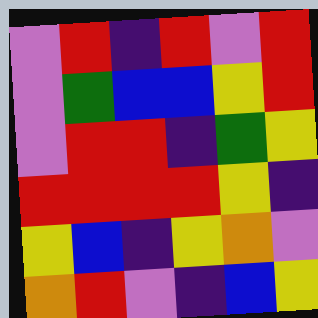[["violet", "red", "indigo", "red", "violet", "red"], ["violet", "green", "blue", "blue", "yellow", "red"], ["violet", "red", "red", "indigo", "green", "yellow"], ["red", "red", "red", "red", "yellow", "indigo"], ["yellow", "blue", "indigo", "yellow", "orange", "violet"], ["orange", "red", "violet", "indigo", "blue", "yellow"]]